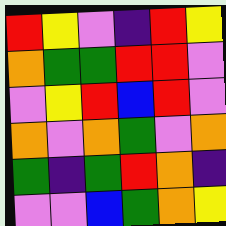[["red", "yellow", "violet", "indigo", "red", "yellow"], ["orange", "green", "green", "red", "red", "violet"], ["violet", "yellow", "red", "blue", "red", "violet"], ["orange", "violet", "orange", "green", "violet", "orange"], ["green", "indigo", "green", "red", "orange", "indigo"], ["violet", "violet", "blue", "green", "orange", "yellow"]]